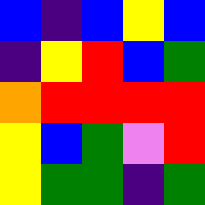[["blue", "indigo", "blue", "yellow", "blue"], ["indigo", "yellow", "red", "blue", "green"], ["orange", "red", "red", "red", "red"], ["yellow", "blue", "green", "violet", "red"], ["yellow", "green", "green", "indigo", "green"]]